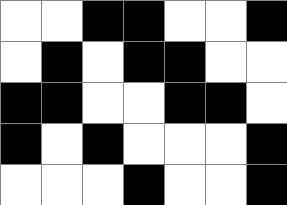[["white", "white", "black", "black", "white", "white", "black"], ["white", "black", "white", "black", "black", "white", "white"], ["black", "black", "white", "white", "black", "black", "white"], ["black", "white", "black", "white", "white", "white", "black"], ["white", "white", "white", "black", "white", "white", "black"]]